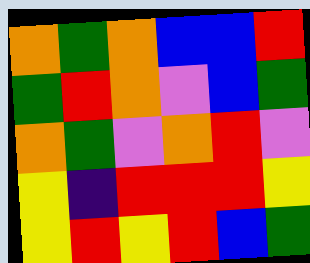[["orange", "green", "orange", "blue", "blue", "red"], ["green", "red", "orange", "violet", "blue", "green"], ["orange", "green", "violet", "orange", "red", "violet"], ["yellow", "indigo", "red", "red", "red", "yellow"], ["yellow", "red", "yellow", "red", "blue", "green"]]